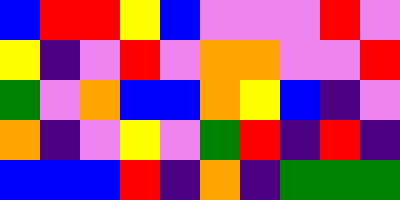[["blue", "red", "red", "yellow", "blue", "violet", "violet", "violet", "red", "violet"], ["yellow", "indigo", "violet", "red", "violet", "orange", "orange", "violet", "violet", "red"], ["green", "violet", "orange", "blue", "blue", "orange", "yellow", "blue", "indigo", "violet"], ["orange", "indigo", "violet", "yellow", "violet", "green", "red", "indigo", "red", "indigo"], ["blue", "blue", "blue", "red", "indigo", "orange", "indigo", "green", "green", "green"]]